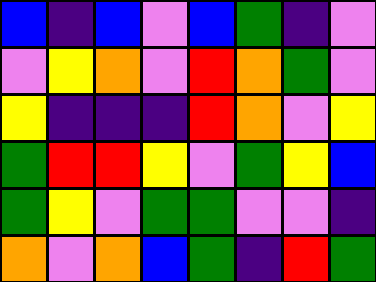[["blue", "indigo", "blue", "violet", "blue", "green", "indigo", "violet"], ["violet", "yellow", "orange", "violet", "red", "orange", "green", "violet"], ["yellow", "indigo", "indigo", "indigo", "red", "orange", "violet", "yellow"], ["green", "red", "red", "yellow", "violet", "green", "yellow", "blue"], ["green", "yellow", "violet", "green", "green", "violet", "violet", "indigo"], ["orange", "violet", "orange", "blue", "green", "indigo", "red", "green"]]